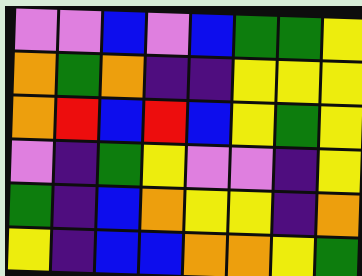[["violet", "violet", "blue", "violet", "blue", "green", "green", "yellow"], ["orange", "green", "orange", "indigo", "indigo", "yellow", "yellow", "yellow"], ["orange", "red", "blue", "red", "blue", "yellow", "green", "yellow"], ["violet", "indigo", "green", "yellow", "violet", "violet", "indigo", "yellow"], ["green", "indigo", "blue", "orange", "yellow", "yellow", "indigo", "orange"], ["yellow", "indigo", "blue", "blue", "orange", "orange", "yellow", "green"]]